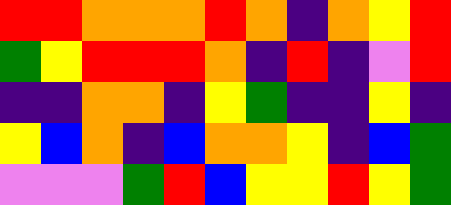[["red", "red", "orange", "orange", "orange", "red", "orange", "indigo", "orange", "yellow", "red"], ["green", "yellow", "red", "red", "red", "orange", "indigo", "red", "indigo", "violet", "red"], ["indigo", "indigo", "orange", "orange", "indigo", "yellow", "green", "indigo", "indigo", "yellow", "indigo"], ["yellow", "blue", "orange", "indigo", "blue", "orange", "orange", "yellow", "indigo", "blue", "green"], ["violet", "violet", "violet", "green", "red", "blue", "yellow", "yellow", "red", "yellow", "green"]]